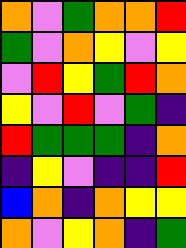[["orange", "violet", "green", "orange", "orange", "red"], ["green", "violet", "orange", "yellow", "violet", "yellow"], ["violet", "red", "yellow", "green", "red", "orange"], ["yellow", "violet", "red", "violet", "green", "indigo"], ["red", "green", "green", "green", "indigo", "orange"], ["indigo", "yellow", "violet", "indigo", "indigo", "red"], ["blue", "orange", "indigo", "orange", "yellow", "yellow"], ["orange", "violet", "yellow", "orange", "indigo", "green"]]